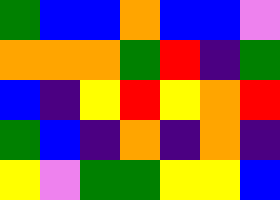[["green", "blue", "blue", "orange", "blue", "blue", "violet"], ["orange", "orange", "orange", "green", "red", "indigo", "green"], ["blue", "indigo", "yellow", "red", "yellow", "orange", "red"], ["green", "blue", "indigo", "orange", "indigo", "orange", "indigo"], ["yellow", "violet", "green", "green", "yellow", "yellow", "blue"]]